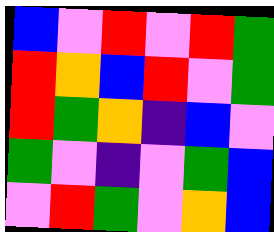[["blue", "violet", "red", "violet", "red", "green"], ["red", "orange", "blue", "red", "violet", "green"], ["red", "green", "orange", "indigo", "blue", "violet"], ["green", "violet", "indigo", "violet", "green", "blue"], ["violet", "red", "green", "violet", "orange", "blue"]]